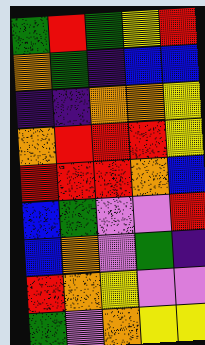[["green", "red", "green", "yellow", "red"], ["orange", "green", "indigo", "blue", "blue"], ["indigo", "indigo", "orange", "orange", "yellow"], ["orange", "red", "red", "red", "yellow"], ["red", "red", "red", "orange", "blue"], ["blue", "green", "violet", "violet", "red"], ["blue", "orange", "violet", "green", "indigo"], ["red", "orange", "yellow", "violet", "violet"], ["green", "violet", "orange", "yellow", "yellow"]]